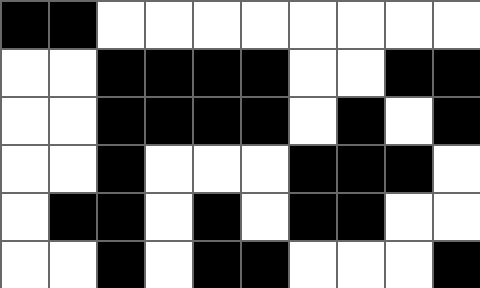[["black", "black", "white", "white", "white", "white", "white", "white", "white", "white"], ["white", "white", "black", "black", "black", "black", "white", "white", "black", "black"], ["white", "white", "black", "black", "black", "black", "white", "black", "white", "black"], ["white", "white", "black", "white", "white", "white", "black", "black", "black", "white"], ["white", "black", "black", "white", "black", "white", "black", "black", "white", "white"], ["white", "white", "black", "white", "black", "black", "white", "white", "white", "black"]]